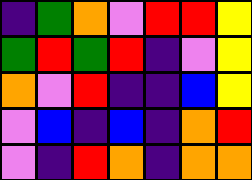[["indigo", "green", "orange", "violet", "red", "red", "yellow"], ["green", "red", "green", "red", "indigo", "violet", "yellow"], ["orange", "violet", "red", "indigo", "indigo", "blue", "yellow"], ["violet", "blue", "indigo", "blue", "indigo", "orange", "red"], ["violet", "indigo", "red", "orange", "indigo", "orange", "orange"]]